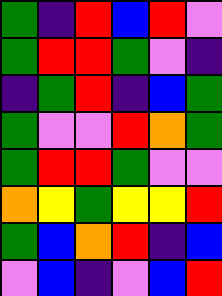[["green", "indigo", "red", "blue", "red", "violet"], ["green", "red", "red", "green", "violet", "indigo"], ["indigo", "green", "red", "indigo", "blue", "green"], ["green", "violet", "violet", "red", "orange", "green"], ["green", "red", "red", "green", "violet", "violet"], ["orange", "yellow", "green", "yellow", "yellow", "red"], ["green", "blue", "orange", "red", "indigo", "blue"], ["violet", "blue", "indigo", "violet", "blue", "red"]]